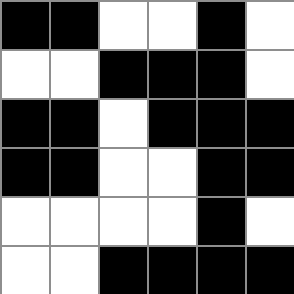[["black", "black", "white", "white", "black", "white"], ["white", "white", "black", "black", "black", "white"], ["black", "black", "white", "black", "black", "black"], ["black", "black", "white", "white", "black", "black"], ["white", "white", "white", "white", "black", "white"], ["white", "white", "black", "black", "black", "black"]]